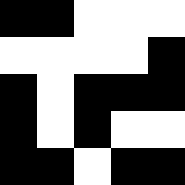[["black", "black", "white", "white", "white"], ["white", "white", "white", "white", "black"], ["black", "white", "black", "black", "black"], ["black", "white", "black", "white", "white"], ["black", "black", "white", "black", "black"]]